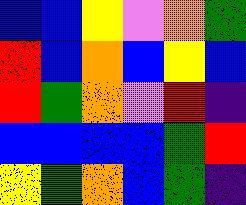[["blue", "blue", "yellow", "violet", "orange", "green"], ["red", "blue", "orange", "blue", "yellow", "blue"], ["red", "green", "orange", "violet", "red", "indigo"], ["blue", "blue", "blue", "blue", "green", "red"], ["yellow", "green", "orange", "blue", "green", "indigo"]]